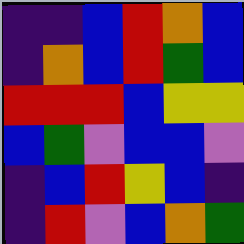[["indigo", "indigo", "blue", "red", "orange", "blue"], ["indigo", "orange", "blue", "red", "green", "blue"], ["red", "red", "red", "blue", "yellow", "yellow"], ["blue", "green", "violet", "blue", "blue", "violet"], ["indigo", "blue", "red", "yellow", "blue", "indigo"], ["indigo", "red", "violet", "blue", "orange", "green"]]